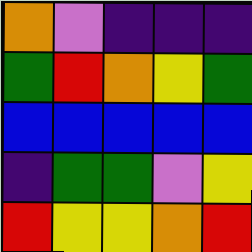[["orange", "violet", "indigo", "indigo", "indigo"], ["green", "red", "orange", "yellow", "green"], ["blue", "blue", "blue", "blue", "blue"], ["indigo", "green", "green", "violet", "yellow"], ["red", "yellow", "yellow", "orange", "red"]]